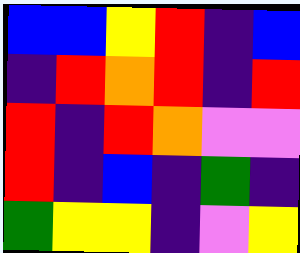[["blue", "blue", "yellow", "red", "indigo", "blue"], ["indigo", "red", "orange", "red", "indigo", "red"], ["red", "indigo", "red", "orange", "violet", "violet"], ["red", "indigo", "blue", "indigo", "green", "indigo"], ["green", "yellow", "yellow", "indigo", "violet", "yellow"]]